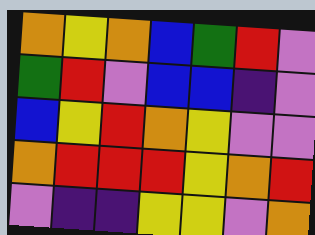[["orange", "yellow", "orange", "blue", "green", "red", "violet"], ["green", "red", "violet", "blue", "blue", "indigo", "violet"], ["blue", "yellow", "red", "orange", "yellow", "violet", "violet"], ["orange", "red", "red", "red", "yellow", "orange", "red"], ["violet", "indigo", "indigo", "yellow", "yellow", "violet", "orange"]]